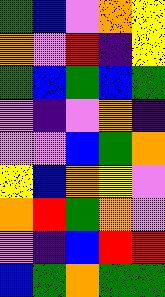[["green", "blue", "violet", "orange", "yellow"], ["orange", "violet", "red", "indigo", "yellow"], ["green", "blue", "green", "blue", "green"], ["violet", "indigo", "violet", "orange", "indigo"], ["violet", "violet", "blue", "green", "orange"], ["yellow", "blue", "orange", "yellow", "violet"], ["orange", "red", "green", "orange", "violet"], ["violet", "indigo", "blue", "red", "red"], ["blue", "green", "orange", "green", "green"]]